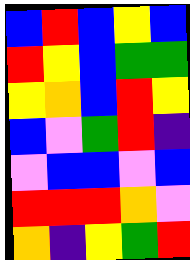[["blue", "red", "blue", "yellow", "blue"], ["red", "yellow", "blue", "green", "green"], ["yellow", "orange", "blue", "red", "yellow"], ["blue", "violet", "green", "red", "indigo"], ["violet", "blue", "blue", "violet", "blue"], ["red", "red", "red", "orange", "violet"], ["orange", "indigo", "yellow", "green", "red"]]